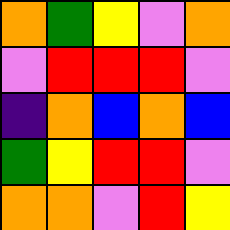[["orange", "green", "yellow", "violet", "orange"], ["violet", "red", "red", "red", "violet"], ["indigo", "orange", "blue", "orange", "blue"], ["green", "yellow", "red", "red", "violet"], ["orange", "orange", "violet", "red", "yellow"]]